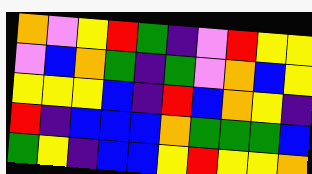[["orange", "violet", "yellow", "red", "green", "indigo", "violet", "red", "yellow", "yellow"], ["violet", "blue", "orange", "green", "indigo", "green", "violet", "orange", "blue", "yellow"], ["yellow", "yellow", "yellow", "blue", "indigo", "red", "blue", "orange", "yellow", "indigo"], ["red", "indigo", "blue", "blue", "blue", "orange", "green", "green", "green", "blue"], ["green", "yellow", "indigo", "blue", "blue", "yellow", "red", "yellow", "yellow", "orange"]]